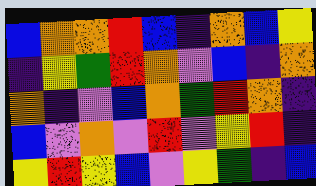[["blue", "orange", "orange", "red", "blue", "indigo", "orange", "blue", "yellow"], ["indigo", "yellow", "green", "red", "orange", "violet", "blue", "indigo", "orange"], ["orange", "indigo", "violet", "blue", "orange", "green", "red", "orange", "indigo"], ["blue", "violet", "orange", "violet", "red", "violet", "yellow", "red", "indigo"], ["yellow", "red", "yellow", "blue", "violet", "yellow", "green", "indigo", "blue"]]